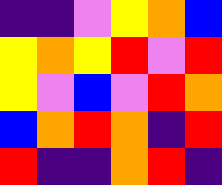[["indigo", "indigo", "violet", "yellow", "orange", "blue"], ["yellow", "orange", "yellow", "red", "violet", "red"], ["yellow", "violet", "blue", "violet", "red", "orange"], ["blue", "orange", "red", "orange", "indigo", "red"], ["red", "indigo", "indigo", "orange", "red", "indigo"]]